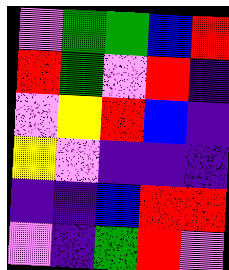[["violet", "green", "green", "blue", "red"], ["red", "green", "violet", "red", "indigo"], ["violet", "yellow", "red", "blue", "indigo"], ["yellow", "violet", "indigo", "indigo", "indigo"], ["indigo", "indigo", "blue", "red", "red"], ["violet", "indigo", "green", "red", "violet"]]